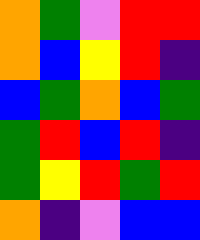[["orange", "green", "violet", "red", "red"], ["orange", "blue", "yellow", "red", "indigo"], ["blue", "green", "orange", "blue", "green"], ["green", "red", "blue", "red", "indigo"], ["green", "yellow", "red", "green", "red"], ["orange", "indigo", "violet", "blue", "blue"]]